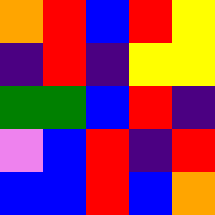[["orange", "red", "blue", "red", "yellow"], ["indigo", "red", "indigo", "yellow", "yellow"], ["green", "green", "blue", "red", "indigo"], ["violet", "blue", "red", "indigo", "red"], ["blue", "blue", "red", "blue", "orange"]]